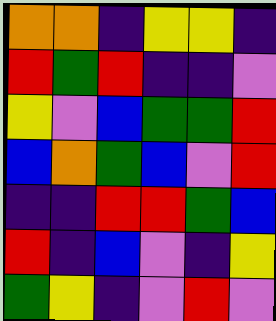[["orange", "orange", "indigo", "yellow", "yellow", "indigo"], ["red", "green", "red", "indigo", "indigo", "violet"], ["yellow", "violet", "blue", "green", "green", "red"], ["blue", "orange", "green", "blue", "violet", "red"], ["indigo", "indigo", "red", "red", "green", "blue"], ["red", "indigo", "blue", "violet", "indigo", "yellow"], ["green", "yellow", "indigo", "violet", "red", "violet"]]